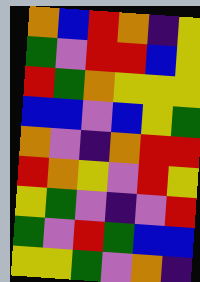[["orange", "blue", "red", "orange", "indigo", "yellow"], ["green", "violet", "red", "red", "blue", "yellow"], ["red", "green", "orange", "yellow", "yellow", "yellow"], ["blue", "blue", "violet", "blue", "yellow", "green"], ["orange", "violet", "indigo", "orange", "red", "red"], ["red", "orange", "yellow", "violet", "red", "yellow"], ["yellow", "green", "violet", "indigo", "violet", "red"], ["green", "violet", "red", "green", "blue", "blue"], ["yellow", "yellow", "green", "violet", "orange", "indigo"]]